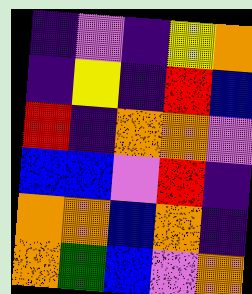[["indigo", "violet", "indigo", "yellow", "orange"], ["indigo", "yellow", "indigo", "red", "blue"], ["red", "indigo", "orange", "orange", "violet"], ["blue", "blue", "violet", "red", "indigo"], ["orange", "orange", "blue", "orange", "indigo"], ["orange", "green", "blue", "violet", "orange"]]